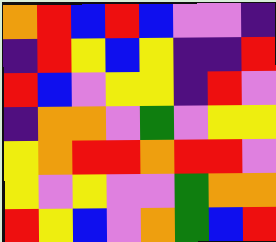[["orange", "red", "blue", "red", "blue", "violet", "violet", "indigo"], ["indigo", "red", "yellow", "blue", "yellow", "indigo", "indigo", "red"], ["red", "blue", "violet", "yellow", "yellow", "indigo", "red", "violet"], ["indigo", "orange", "orange", "violet", "green", "violet", "yellow", "yellow"], ["yellow", "orange", "red", "red", "orange", "red", "red", "violet"], ["yellow", "violet", "yellow", "violet", "violet", "green", "orange", "orange"], ["red", "yellow", "blue", "violet", "orange", "green", "blue", "red"]]